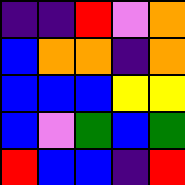[["indigo", "indigo", "red", "violet", "orange"], ["blue", "orange", "orange", "indigo", "orange"], ["blue", "blue", "blue", "yellow", "yellow"], ["blue", "violet", "green", "blue", "green"], ["red", "blue", "blue", "indigo", "red"]]